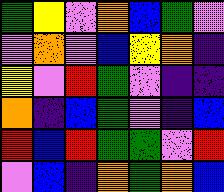[["green", "yellow", "violet", "orange", "blue", "green", "violet"], ["violet", "orange", "violet", "blue", "yellow", "orange", "indigo"], ["yellow", "violet", "red", "green", "violet", "indigo", "indigo"], ["orange", "indigo", "blue", "green", "violet", "indigo", "blue"], ["red", "blue", "red", "green", "green", "violet", "red"], ["violet", "blue", "indigo", "orange", "green", "orange", "blue"]]